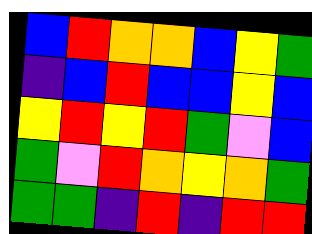[["blue", "red", "orange", "orange", "blue", "yellow", "green"], ["indigo", "blue", "red", "blue", "blue", "yellow", "blue"], ["yellow", "red", "yellow", "red", "green", "violet", "blue"], ["green", "violet", "red", "orange", "yellow", "orange", "green"], ["green", "green", "indigo", "red", "indigo", "red", "red"]]